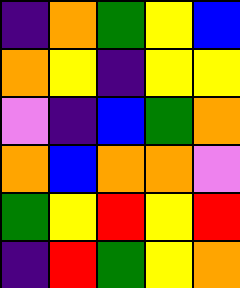[["indigo", "orange", "green", "yellow", "blue"], ["orange", "yellow", "indigo", "yellow", "yellow"], ["violet", "indigo", "blue", "green", "orange"], ["orange", "blue", "orange", "orange", "violet"], ["green", "yellow", "red", "yellow", "red"], ["indigo", "red", "green", "yellow", "orange"]]